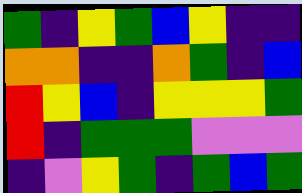[["green", "indigo", "yellow", "green", "blue", "yellow", "indigo", "indigo"], ["orange", "orange", "indigo", "indigo", "orange", "green", "indigo", "blue"], ["red", "yellow", "blue", "indigo", "yellow", "yellow", "yellow", "green"], ["red", "indigo", "green", "green", "green", "violet", "violet", "violet"], ["indigo", "violet", "yellow", "green", "indigo", "green", "blue", "green"]]